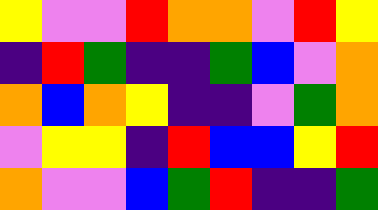[["yellow", "violet", "violet", "red", "orange", "orange", "violet", "red", "yellow"], ["indigo", "red", "green", "indigo", "indigo", "green", "blue", "violet", "orange"], ["orange", "blue", "orange", "yellow", "indigo", "indigo", "violet", "green", "orange"], ["violet", "yellow", "yellow", "indigo", "red", "blue", "blue", "yellow", "red"], ["orange", "violet", "violet", "blue", "green", "red", "indigo", "indigo", "green"]]